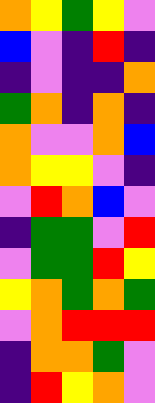[["orange", "yellow", "green", "yellow", "violet"], ["blue", "violet", "indigo", "red", "indigo"], ["indigo", "violet", "indigo", "indigo", "orange"], ["green", "orange", "indigo", "orange", "indigo"], ["orange", "violet", "violet", "orange", "blue"], ["orange", "yellow", "yellow", "violet", "indigo"], ["violet", "red", "orange", "blue", "violet"], ["indigo", "green", "green", "violet", "red"], ["violet", "green", "green", "red", "yellow"], ["yellow", "orange", "green", "orange", "green"], ["violet", "orange", "red", "red", "red"], ["indigo", "orange", "orange", "green", "violet"], ["indigo", "red", "yellow", "orange", "violet"]]